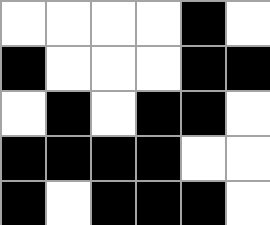[["white", "white", "white", "white", "black", "white"], ["black", "white", "white", "white", "black", "black"], ["white", "black", "white", "black", "black", "white"], ["black", "black", "black", "black", "white", "white"], ["black", "white", "black", "black", "black", "white"]]